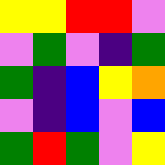[["yellow", "yellow", "red", "red", "violet"], ["violet", "green", "violet", "indigo", "green"], ["green", "indigo", "blue", "yellow", "orange"], ["violet", "indigo", "blue", "violet", "blue"], ["green", "red", "green", "violet", "yellow"]]